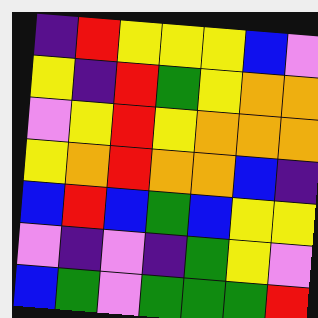[["indigo", "red", "yellow", "yellow", "yellow", "blue", "violet"], ["yellow", "indigo", "red", "green", "yellow", "orange", "orange"], ["violet", "yellow", "red", "yellow", "orange", "orange", "orange"], ["yellow", "orange", "red", "orange", "orange", "blue", "indigo"], ["blue", "red", "blue", "green", "blue", "yellow", "yellow"], ["violet", "indigo", "violet", "indigo", "green", "yellow", "violet"], ["blue", "green", "violet", "green", "green", "green", "red"]]